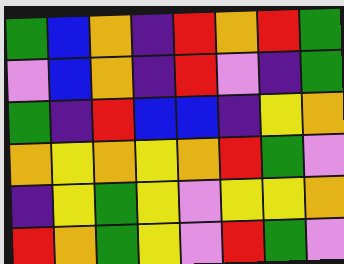[["green", "blue", "orange", "indigo", "red", "orange", "red", "green"], ["violet", "blue", "orange", "indigo", "red", "violet", "indigo", "green"], ["green", "indigo", "red", "blue", "blue", "indigo", "yellow", "orange"], ["orange", "yellow", "orange", "yellow", "orange", "red", "green", "violet"], ["indigo", "yellow", "green", "yellow", "violet", "yellow", "yellow", "orange"], ["red", "orange", "green", "yellow", "violet", "red", "green", "violet"]]